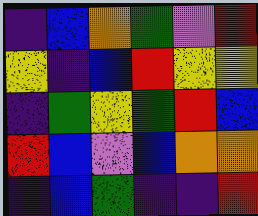[["indigo", "blue", "orange", "green", "violet", "red"], ["yellow", "indigo", "blue", "red", "yellow", "yellow"], ["indigo", "green", "yellow", "green", "red", "blue"], ["red", "blue", "violet", "blue", "orange", "orange"], ["indigo", "blue", "green", "indigo", "indigo", "red"]]